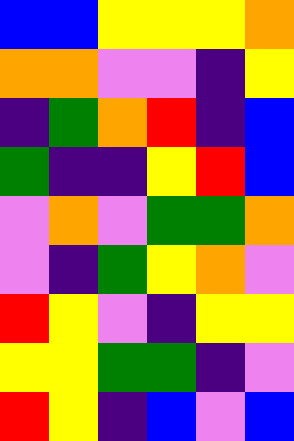[["blue", "blue", "yellow", "yellow", "yellow", "orange"], ["orange", "orange", "violet", "violet", "indigo", "yellow"], ["indigo", "green", "orange", "red", "indigo", "blue"], ["green", "indigo", "indigo", "yellow", "red", "blue"], ["violet", "orange", "violet", "green", "green", "orange"], ["violet", "indigo", "green", "yellow", "orange", "violet"], ["red", "yellow", "violet", "indigo", "yellow", "yellow"], ["yellow", "yellow", "green", "green", "indigo", "violet"], ["red", "yellow", "indigo", "blue", "violet", "blue"]]